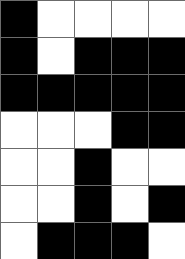[["black", "white", "white", "white", "white"], ["black", "white", "black", "black", "black"], ["black", "black", "black", "black", "black"], ["white", "white", "white", "black", "black"], ["white", "white", "black", "white", "white"], ["white", "white", "black", "white", "black"], ["white", "black", "black", "black", "white"]]